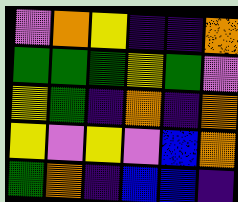[["violet", "orange", "yellow", "indigo", "indigo", "orange"], ["green", "green", "green", "yellow", "green", "violet"], ["yellow", "green", "indigo", "orange", "indigo", "orange"], ["yellow", "violet", "yellow", "violet", "blue", "orange"], ["green", "orange", "indigo", "blue", "blue", "indigo"]]